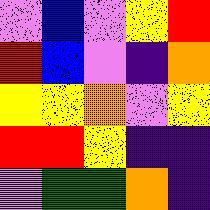[["violet", "blue", "violet", "yellow", "red"], ["red", "blue", "violet", "indigo", "orange"], ["yellow", "yellow", "orange", "violet", "yellow"], ["red", "red", "yellow", "indigo", "indigo"], ["violet", "green", "green", "orange", "indigo"]]